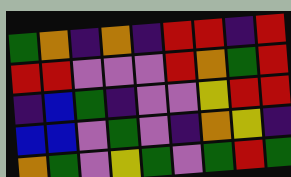[["green", "orange", "indigo", "orange", "indigo", "red", "red", "indigo", "red"], ["red", "red", "violet", "violet", "violet", "red", "orange", "green", "red"], ["indigo", "blue", "green", "indigo", "violet", "violet", "yellow", "red", "red"], ["blue", "blue", "violet", "green", "violet", "indigo", "orange", "yellow", "indigo"], ["orange", "green", "violet", "yellow", "green", "violet", "green", "red", "green"]]